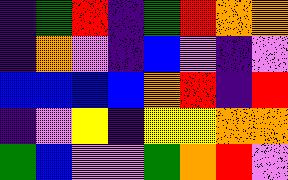[["indigo", "green", "red", "indigo", "green", "red", "orange", "orange"], ["indigo", "orange", "violet", "indigo", "blue", "violet", "indigo", "violet"], ["blue", "blue", "blue", "blue", "orange", "red", "indigo", "red"], ["indigo", "violet", "yellow", "indigo", "yellow", "yellow", "orange", "orange"], ["green", "blue", "violet", "violet", "green", "orange", "red", "violet"]]